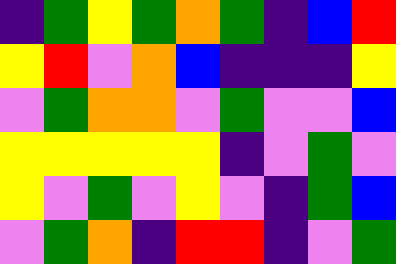[["indigo", "green", "yellow", "green", "orange", "green", "indigo", "blue", "red"], ["yellow", "red", "violet", "orange", "blue", "indigo", "indigo", "indigo", "yellow"], ["violet", "green", "orange", "orange", "violet", "green", "violet", "violet", "blue"], ["yellow", "yellow", "yellow", "yellow", "yellow", "indigo", "violet", "green", "violet"], ["yellow", "violet", "green", "violet", "yellow", "violet", "indigo", "green", "blue"], ["violet", "green", "orange", "indigo", "red", "red", "indigo", "violet", "green"]]